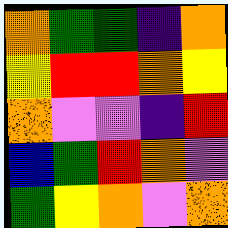[["orange", "green", "green", "indigo", "orange"], ["yellow", "red", "red", "orange", "yellow"], ["orange", "violet", "violet", "indigo", "red"], ["blue", "green", "red", "orange", "violet"], ["green", "yellow", "orange", "violet", "orange"]]